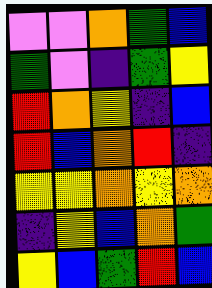[["violet", "violet", "orange", "green", "blue"], ["green", "violet", "indigo", "green", "yellow"], ["red", "orange", "yellow", "indigo", "blue"], ["red", "blue", "orange", "red", "indigo"], ["yellow", "yellow", "orange", "yellow", "orange"], ["indigo", "yellow", "blue", "orange", "green"], ["yellow", "blue", "green", "red", "blue"]]